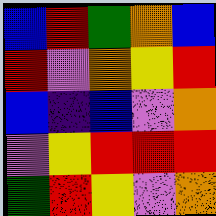[["blue", "red", "green", "orange", "blue"], ["red", "violet", "orange", "yellow", "red"], ["blue", "indigo", "blue", "violet", "orange"], ["violet", "yellow", "red", "red", "red"], ["green", "red", "yellow", "violet", "orange"]]